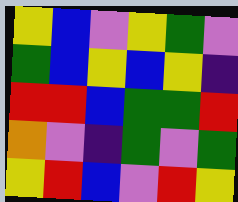[["yellow", "blue", "violet", "yellow", "green", "violet"], ["green", "blue", "yellow", "blue", "yellow", "indigo"], ["red", "red", "blue", "green", "green", "red"], ["orange", "violet", "indigo", "green", "violet", "green"], ["yellow", "red", "blue", "violet", "red", "yellow"]]